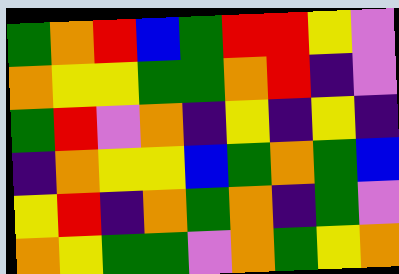[["green", "orange", "red", "blue", "green", "red", "red", "yellow", "violet"], ["orange", "yellow", "yellow", "green", "green", "orange", "red", "indigo", "violet"], ["green", "red", "violet", "orange", "indigo", "yellow", "indigo", "yellow", "indigo"], ["indigo", "orange", "yellow", "yellow", "blue", "green", "orange", "green", "blue"], ["yellow", "red", "indigo", "orange", "green", "orange", "indigo", "green", "violet"], ["orange", "yellow", "green", "green", "violet", "orange", "green", "yellow", "orange"]]